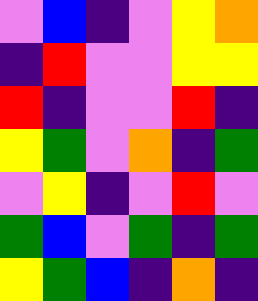[["violet", "blue", "indigo", "violet", "yellow", "orange"], ["indigo", "red", "violet", "violet", "yellow", "yellow"], ["red", "indigo", "violet", "violet", "red", "indigo"], ["yellow", "green", "violet", "orange", "indigo", "green"], ["violet", "yellow", "indigo", "violet", "red", "violet"], ["green", "blue", "violet", "green", "indigo", "green"], ["yellow", "green", "blue", "indigo", "orange", "indigo"]]